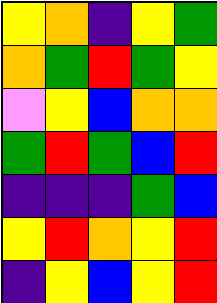[["yellow", "orange", "indigo", "yellow", "green"], ["orange", "green", "red", "green", "yellow"], ["violet", "yellow", "blue", "orange", "orange"], ["green", "red", "green", "blue", "red"], ["indigo", "indigo", "indigo", "green", "blue"], ["yellow", "red", "orange", "yellow", "red"], ["indigo", "yellow", "blue", "yellow", "red"]]